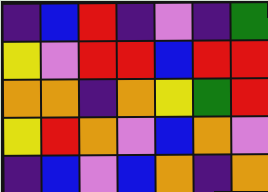[["indigo", "blue", "red", "indigo", "violet", "indigo", "green"], ["yellow", "violet", "red", "red", "blue", "red", "red"], ["orange", "orange", "indigo", "orange", "yellow", "green", "red"], ["yellow", "red", "orange", "violet", "blue", "orange", "violet"], ["indigo", "blue", "violet", "blue", "orange", "indigo", "orange"]]